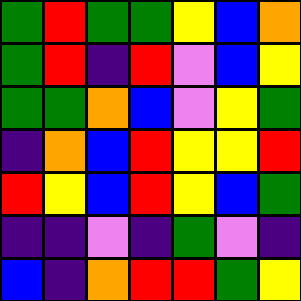[["green", "red", "green", "green", "yellow", "blue", "orange"], ["green", "red", "indigo", "red", "violet", "blue", "yellow"], ["green", "green", "orange", "blue", "violet", "yellow", "green"], ["indigo", "orange", "blue", "red", "yellow", "yellow", "red"], ["red", "yellow", "blue", "red", "yellow", "blue", "green"], ["indigo", "indigo", "violet", "indigo", "green", "violet", "indigo"], ["blue", "indigo", "orange", "red", "red", "green", "yellow"]]